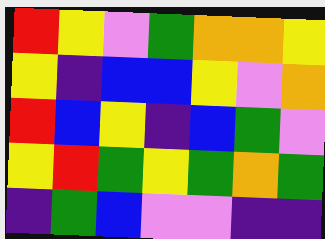[["red", "yellow", "violet", "green", "orange", "orange", "yellow"], ["yellow", "indigo", "blue", "blue", "yellow", "violet", "orange"], ["red", "blue", "yellow", "indigo", "blue", "green", "violet"], ["yellow", "red", "green", "yellow", "green", "orange", "green"], ["indigo", "green", "blue", "violet", "violet", "indigo", "indigo"]]